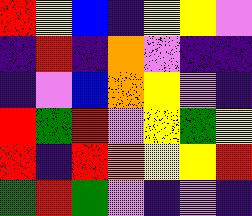[["red", "yellow", "blue", "indigo", "yellow", "yellow", "violet"], ["indigo", "red", "indigo", "orange", "violet", "indigo", "indigo"], ["indigo", "violet", "blue", "orange", "yellow", "violet", "indigo"], ["red", "green", "red", "violet", "yellow", "green", "yellow"], ["red", "indigo", "red", "orange", "yellow", "yellow", "red"], ["green", "red", "green", "violet", "indigo", "violet", "indigo"]]